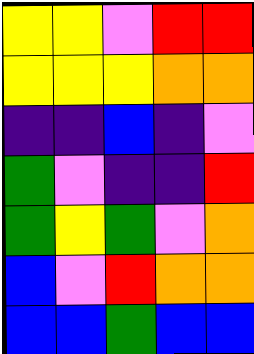[["yellow", "yellow", "violet", "red", "red"], ["yellow", "yellow", "yellow", "orange", "orange"], ["indigo", "indigo", "blue", "indigo", "violet"], ["green", "violet", "indigo", "indigo", "red"], ["green", "yellow", "green", "violet", "orange"], ["blue", "violet", "red", "orange", "orange"], ["blue", "blue", "green", "blue", "blue"]]